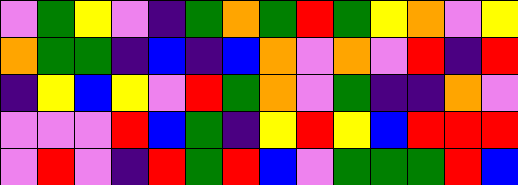[["violet", "green", "yellow", "violet", "indigo", "green", "orange", "green", "red", "green", "yellow", "orange", "violet", "yellow"], ["orange", "green", "green", "indigo", "blue", "indigo", "blue", "orange", "violet", "orange", "violet", "red", "indigo", "red"], ["indigo", "yellow", "blue", "yellow", "violet", "red", "green", "orange", "violet", "green", "indigo", "indigo", "orange", "violet"], ["violet", "violet", "violet", "red", "blue", "green", "indigo", "yellow", "red", "yellow", "blue", "red", "red", "red"], ["violet", "red", "violet", "indigo", "red", "green", "red", "blue", "violet", "green", "green", "green", "red", "blue"]]